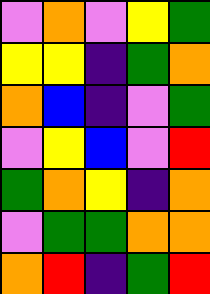[["violet", "orange", "violet", "yellow", "green"], ["yellow", "yellow", "indigo", "green", "orange"], ["orange", "blue", "indigo", "violet", "green"], ["violet", "yellow", "blue", "violet", "red"], ["green", "orange", "yellow", "indigo", "orange"], ["violet", "green", "green", "orange", "orange"], ["orange", "red", "indigo", "green", "red"]]